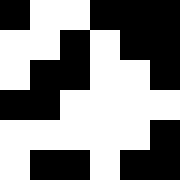[["black", "white", "white", "black", "black", "black"], ["white", "white", "black", "white", "black", "black"], ["white", "black", "black", "white", "white", "black"], ["black", "black", "white", "white", "white", "white"], ["white", "white", "white", "white", "white", "black"], ["white", "black", "black", "white", "black", "black"]]